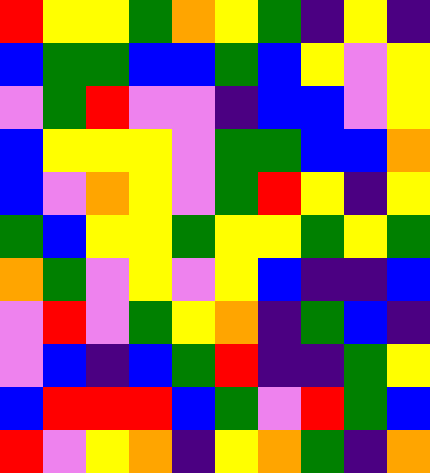[["red", "yellow", "yellow", "green", "orange", "yellow", "green", "indigo", "yellow", "indigo"], ["blue", "green", "green", "blue", "blue", "green", "blue", "yellow", "violet", "yellow"], ["violet", "green", "red", "violet", "violet", "indigo", "blue", "blue", "violet", "yellow"], ["blue", "yellow", "yellow", "yellow", "violet", "green", "green", "blue", "blue", "orange"], ["blue", "violet", "orange", "yellow", "violet", "green", "red", "yellow", "indigo", "yellow"], ["green", "blue", "yellow", "yellow", "green", "yellow", "yellow", "green", "yellow", "green"], ["orange", "green", "violet", "yellow", "violet", "yellow", "blue", "indigo", "indigo", "blue"], ["violet", "red", "violet", "green", "yellow", "orange", "indigo", "green", "blue", "indigo"], ["violet", "blue", "indigo", "blue", "green", "red", "indigo", "indigo", "green", "yellow"], ["blue", "red", "red", "red", "blue", "green", "violet", "red", "green", "blue"], ["red", "violet", "yellow", "orange", "indigo", "yellow", "orange", "green", "indigo", "orange"]]